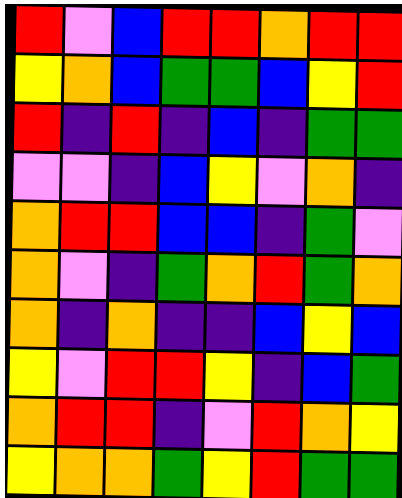[["red", "violet", "blue", "red", "red", "orange", "red", "red"], ["yellow", "orange", "blue", "green", "green", "blue", "yellow", "red"], ["red", "indigo", "red", "indigo", "blue", "indigo", "green", "green"], ["violet", "violet", "indigo", "blue", "yellow", "violet", "orange", "indigo"], ["orange", "red", "red", "blue", "blue", "indigo", "green", "violet"], ["orange", "violet", "indigo", "green", "orange", "red", "green", "orange"], ["orange", "indigo", "orange", "indigo", "indigo", "blue", "yellow", "blue"], ["yellow", "violet", "red", "red", "yellow", "indigo", "blue", "green"], ["orange", "red", "red", "indigo", "violet", "red", "orange", "yellow"], ["yellow", "orange", "orange", "green", "yellow", "red", "green", "green"]]